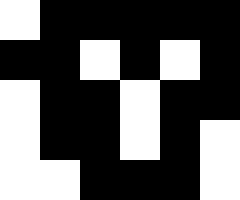[["white", "black", "black", "black", "black", "black"], ["black", "black", "white", "black", "white", "black"], ["white", "black", "black", "white", "black", "black"], ["white", "black", "black", "white", "black", "white"], ["white", "white", "black", "black", "black", "white"]]